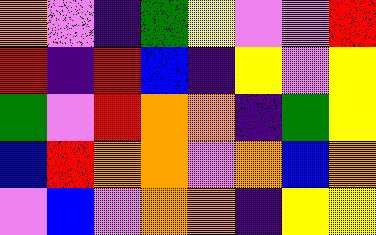[["orange", "violet", "indigo", "green", "yellow", "violet", "violet", "red"], ["red", "indigo", "red", "blue", "indigo", "yellow", "violet", "yellow"], ["green", "violet", "red", "orange", "orange", "indigo", "green", "yellow"], ["blue", "red", "orange", "orange", "violet", "orange", "blue", "orange"], ["violet", "blue", "violet", "orange", "orange", "indigo", "yellow", "yellow"]]